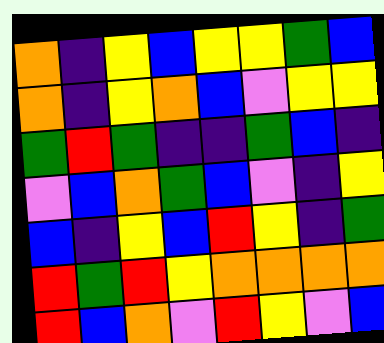[["orange", "indigo", "yellow", "blue", "yellow", "yellow", "green", "blue"], ["orange", "indigo", "yellow", "orange", "blue", "violet", "yellow", "yellow"], ["green", "red", "green", "indigo", "indigo", "green", "blue", "indigo"], ["violet", "blue", "orange", "green", "blue", "violet", "indigo", "yellow"], ["blue", "indigo", "yellow", "blue", "red", "yellow", "indigo", "green"], ["red", "green", "red", "yellow", "orange", "orange", "orange", "orange"], ["red", "blue", "orange", "violet", "red", "yellow", "violet", "blue"]]